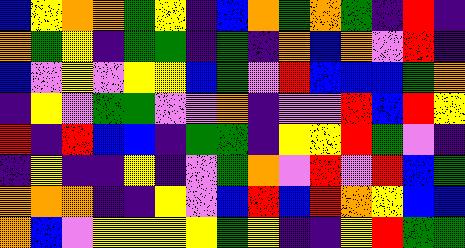[["blue", "yellow", "orange", "orange", "green", "yellow", "indigo", "blue", "orange", "green", "orange", "green", "indigo", "red", "indigo"], ["orange", "green", "yellow", "indigo", "green", "green", "indigo", "green", "indigo", "orange", "blue", "orange", "violet", "red", "indigo"], ["blue", "violet", "yellow", "violet", "yellow", "yellow", "blue", "green", "violet", "red", "blue", "blue", "blue", "green", "orange"], ["indigo", "yellow", "violet", "green", "green", "violet", "violet", "orange", "indigo", "violet", "violet", "red", "blue", "red", "yellow"], ["red", "indigo", "red", "blue", "blue", "indigo", "green", "green", "indigo", "yellow", "yellow", "red", "green", "violet", "indigo"], ["indigo", "yellow", "indigo", "indigo", "yellow", "indigo", "violet", "green", "orange", "violet", "red", "violet", "red", "blue", "green"], ["orange", "orange", "orange", "indigo", "indigo", "yellow", "violet", "blue", "red", "blue", "red", "orange", "yellow", "blue", "blue"], ["orange", "blue", "violet", "yellow", "yellow", "yellow", "yellow", "green", "yellow", "indigo", "indigo", "yellow", "red", "green", "green"]]